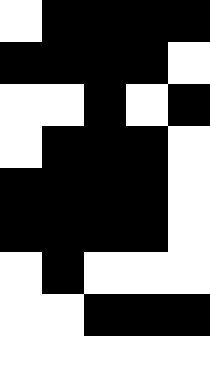[["white", "black", "black", "black", "black"], ["black", "black", "black", "black", "white"], ["white", "white", "black", "white", "black"], ["white", "black", "black", "black", "white"], ["black", "black", "black", "black", "white"], ["black", "black", "black", "black", "white"], ["white", "black", "white", "white", "white"], ["white", "white", "black", "black", "black"], ["white", "white", "white", "white", "white"]]